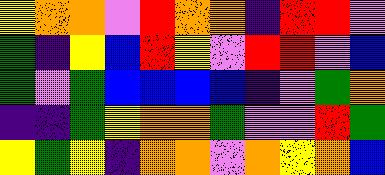[["yellow", "orange", "orange", "violet", "red", "orange", "orange", "indigo", "red", "red", "violet"], ["green", "indigo", "yellow", "blue", "red", "yellow", "violet", "red", "red", "violet", "blue"], ["green", "violet", "green", "blue", "blue", "blue", "blue", "indigo", "violet", "green", "orange"], ["indigo", "indigo", "green", "yellow", "orange", "orange", "green", "violet", "violet", "red", "green"], ["yellow", "green", "yellow", "indigo", "orange", "orange", "violet", "orange", "yellow", "orange", "blue"]]